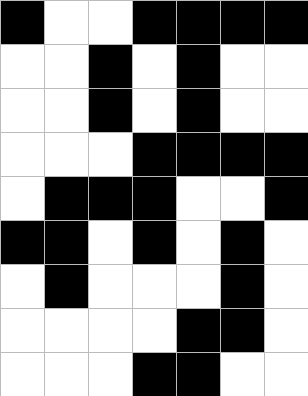[["black", "white", "white", "black", "black", "black", "black"], ["white", "white", "black", "white", "black", "white", "white"], ["white", "white", "black", "white", "black", "white", "white"], ["white", "white", "white", "black", "black", "black", "black"], ["white", "black", "black", "black", "white", "white", "black"], ["black", "black", "white", "black", "white", "black", "white"], ["white", "black", "white", "white", "white", "black", "white"], ["white", "white", "white", "white", "black", "black", "white"], ["white", "white", "white", "black", "black", "white", "white"]]